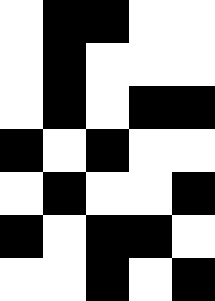[["white", "black", "black", "white", "white"], ["white", "black", "white", "white", "white"], ["white", "black", "white", "black", "black"], ["black", "white", "black", "white", "white"], ["white", "black", "white", "white", "black"], ["black", "white", "black", "black", "white"], ["white", "white", "black", "white", "black"]]